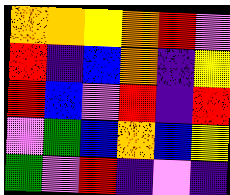[["orange", "orange", "yellow", "orange", "red", "violet"], ["red", "indigo", "blue", "orange", "indigo", "yellow"], ["red", "blue", "violet", "red", "indigo", "red"], ["violet", "green", "blue", "orange", "blue", "yellow"], ["green", "violet", "red", "indigo", "violet", "indigo"]]